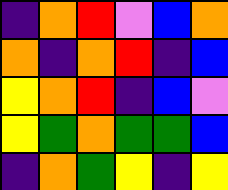[["indigo", "orange", "red", "violet", "blue", "orange"], ["orange", "indigo", "orange", "red", "indigo", "blue"], ["yellow", "orange", "red", "indigo", "blue", "violet"], ["yellow", "green", "orange", "green", "green", "blue"], ["indigo", "orange", "green", "yellow", "indigo", "yellow"]]